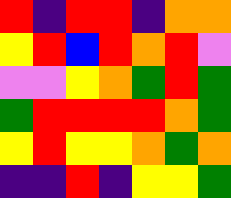[["red", "indigo", "red", "red", "indigo", "orange", "orange"], ["yellow", "red", "blue", "red", "orange", "red", "violet"], ["violet", "violet", "yellow", "orange", "green", "red", "green"], ["green", "red", "red", "red", "red", "orange", "green"], ["yellow", "red", "yellow", "yellow", "orange", "green", "orange"], ["indigo", "indigo", "red", "indigo", "yellow", "yellow", "green"]]